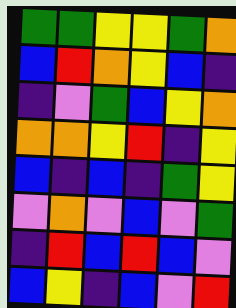[["green", "green", "yellow", "yellow", "green", "orange"], ["blue", "red", "orange", "yellow", "blue", "indigo"], ["indigo", "violet", "green", "blue", "yellow", "orange"], ["orange", "orange", "yellow", "red", "indigo", "yellow"], ["blue", "indigo", "blue", "indigo", "green", "yellow"], ["violet", "orange", "violet", "blue", "violet", "green"], ["indigo", "red", "blue", "red", "blue", "violet"], ["blue", "yellow", "indigo", "blue", "violet", "red"]]